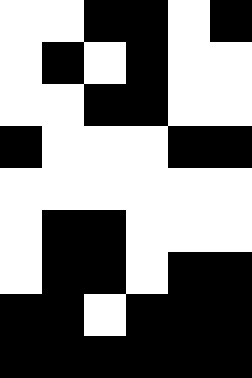[["white", "white", "black", "black", "white", "black"], ["white", "black", "white", "black", "white", "white"], ["white", "white", "black", "black", "white", "white"], ["black", "white", "white", "white", "black", "black"], ["white", "white", "white", "white", "white", "white"], ["white", "black", "black", "white", "white", "white"], ["white", "black", "black", "white", "black", "black"], ["black", "black", "white", "black", "black", "black"], ["black", "black", "black", "black", "black", "black"]]